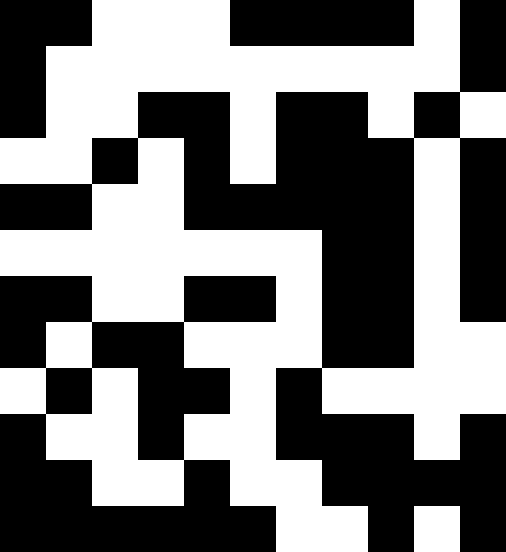[["black", "black", "white", "white", "white", "black", "black", "black", "black", "white", "black"], ["black", "white", "white", "white", "white", "white", "white", "white", "white", "white", "black"], ["black", "white", "white", "black", "black", "white", "black", "black", "white", "black", "white"], ["white", "white", "black", "white", "black", "white", "black", "black", "black", "white", "black"], ["black", "black", "white", "white", "black", "black", "black", "black", "black", "white", "black"], ["white", "white", "white", "white", "white", "white", "white", "black", "black", "white", "black"], ["black", "black", "white", "white", "black", "black", "white", "black", "black", "white", "black"], ["black", "white", "black", "black", "white", "white", "white", "black", "black", "white", "white"], ["white", "black", "white", "black", "black", "white", "black", "white", "white", "white", "white"], ["black", "white", "white", "black", "white", "white", "black", "black", "black", "white", "black"], ["black", "black", "white", "white", "black", "white", "white", "black", "black", "black", "black"], ["black", "black", "black", "black", "black", "black", "white", "white", "black", "white", "black"]]